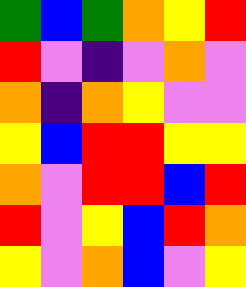[["green", "blue", "green", "orange", "yellow", "red"], ["red", "violet", "indigo", "violet", "orange", "violet"], ["orange", "indigo", "orange", "yellow", "violet", "violet"], ["yellow", "blue", "red", "red", "yellow", "yellow"], ["orange", "violet", "red", "red", "blue", "red"], ["red", "violet", "yellow", "blue", "red", "orange"], ["yellow", "violet", "orange", "blue", "violet", "yellow"]]